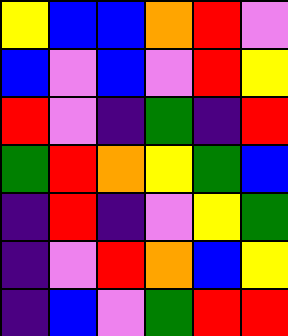[["yellow", "blue", "blue", "orange", "red", "violet"], ["blue", "violet", "blue", "violet", "red", "yellow"], ["red", "violet", "indigo", "green", "indigo", "red"], ["green", "red", "orange", "yellow", "green", "blue"], ["indigo", "red", "indigo", "violet", "yellow", "green"], ["indigo", "violet", "red", "orange", "blue", "yellow"], ["indigo", "blue", "violet", "green", "red", "red"]]